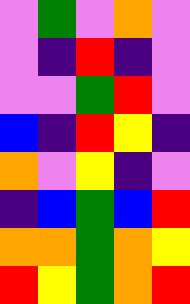[["violet", "green", "violet", "orange", "violet"], ["violet", "indigo", "red", "indigo", "violet"], ["violet", "violet", "green", "red", "violet"], ["blue", "indigo", "red", "yellow", "indigo"], ["orange", "violet", "yellow", "indigo", "violet"], ["indigo", "blue", "green", "blue", "red"], ["orange", "orange", "green", "orange", "yellow"], ["red", "yellow", "green", "orange", "red"]]